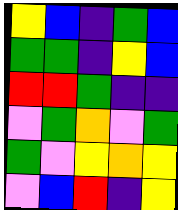[["yellow", "blue", "indigo", "green", "blue"], ["green", "green", "indigo", "yellow", "blue"], ["red", "red", "green", "indigo", "indigo"], ["violet", "green", "orange", "violet", "green"], ["green", "violet", "yellow", "orange", "yellow"], ["violet", "blue", "red", "indigo", "yellow"]]